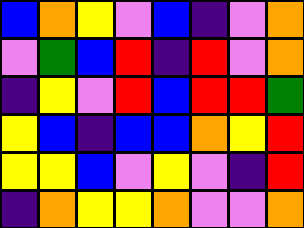[["blue", "orange", "yellow", "violet", "blue", "indigo", "violet", "orange"], ["violet", "green", "blue", "red", "indigo", "red", "violet", "orange"], ["indigo", "yellow", "violet", "red", "blue", "red", "red", "green"], ["yellow", "blue", "indigo", "blue", "blue", "orange", "yellow", "red"], ["yellow", "yellow", "blue", "violet", "yellow", "violet", "indigo", "red"], ["indigo", "orange", "yellow", "yellow", "orange", "violet", "violet", "orange"]]